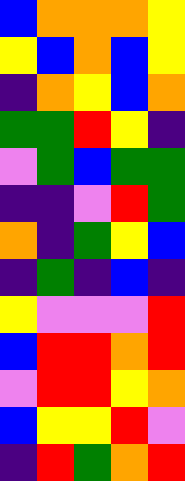[["blue", "orange", "orange", "orange", "yellow"], ["yellow", "blue", "orange", "blue", "yellow"], ["indigo", "orange", "yellow", "blue", "orange"], ["green", "green", "red", "yellow", "indigo"], ["violet", "green", "blue", "green", "green"], ["indigo", "indigo", "violet", "red", "green"], ["orange", "indigo", "green", "yellow", "blue"], ["indigo", "green", "indigo", "blue", "indigo"], ["yellow", "violet", "violet", "violet", "red"], ["blue", "red", "red", "orange", "red"], ["violet", "red", "red", "yellow", "orange"], ["blue", "yellow", "yellow", "red", "violet"], ["indigo", "red", "green", "orange", "red"]]